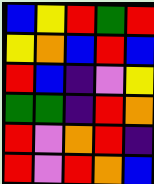[["blue", "yellow", "red", "green", "red"], ["yellow", "orange", "blue", "red", "blue"], ["red", "blue", "indigo", "violet", "yellow"], ["green", "green", "indigo", "red", "orange"], ["red", "violet", "orange", "red", "indigo"], ["red", "violet", "red", "orange", "blue"]]